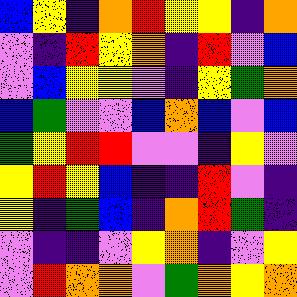[["blue", "yellow", "indigo", "orange", "red", "yellow", "yellow", "indigo", "orange"], ["violet", "indigo", "red", "yellow", "orange", "indigo", "red", "violet", "blue"], ["violet", "blue", "yellow", "yellow", "violet", "indigo", "yellow", "green", "orange"], ["blue", "green", "violet", "violet", "blue", "orange", "blue", "violet", "blue"], ["green", "yellow", "red", "red", "violet", "violet", "indigo", "yellow", "violet"], ["yellow", "red", "yellow", "blue", "indigo", "indigo", "red", "violet", "indigo"], ["yellow", "indigo", "green", "blue", "indigo", "orange", "red", "green", "indigo"], ["violet", "indigo", "indigo", "violet", "yellow", "orange", "indigo", "violet", "yellow"], ["violet", "red", "orange", "orange", "violet", "green", "orange", "yellow", "orange"]]